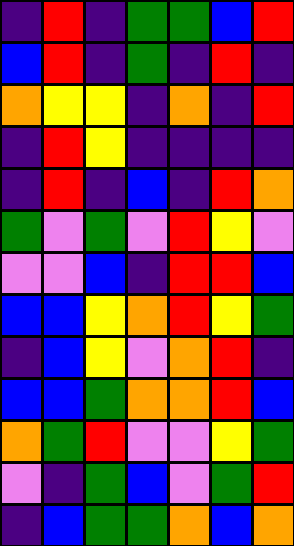[["indigo", "red", "indigo", "green", "green", "blue", "red"], ["blue", "red", "indigo", "green", "indigo", "red", "indigo"], ["orange", "yellow", "yellow", "indigo", "orange", "indigo", "red"], ["indigo", "red", "yellow", "indigo", "indigo", "indigo", "indigo"], ["indigo", "red", "indigo", "blue", "indigo", "red", "orange"], ["green", "violet", "green", "violet", "red", "yellow", "violet"], ["violet", "violet", "blue", "indigo", "red", "red", "blue"], ["blue", "blue", "yellow", "orange", "red", "yellow", "green"], ["indigo", "blue", "yellow", "violet", "orange", "red", "indigo"], ["blue", "blue", "green", "orange", "orange", "red", "blue"], ["orange", "green", "red", "violet", "violet", "yellow", "green"], ["violet", "indigo", "green", "blue", "violet", "green", "red"], ["indigo", "blue", "green", "green", "orange", "blue", "orange"]]